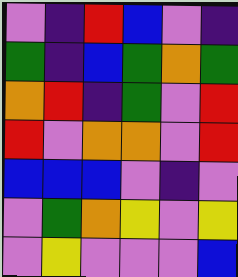[["violet", "indigo", "red", "blue", "violet", "indigo"], ["green", "indigo", "blue", "green", "orange", "green"], ["orange", "red", "indigo", "green", "violet", "red"], ["red", "violet", "orange", "orange", "violet", "red"], ["blue", "blue", "blue", "violet", "indigo", "violet"], ["violet", "green", "orange", "yellow", "violet", "yellow"], ["violet", "yellow", "violet", "violet", "violet", "blue"]]